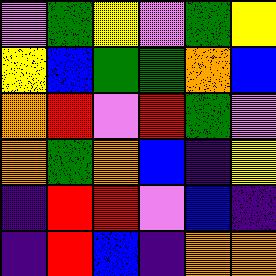[["violet", "green", "yellow", "violet", "green", "yellow"], ["yellow", "blue", "green", "green", "orange", "blue"], ["orange", "red", "violet", "red", "green", "violet"], ["orange", "green", "orange", "blue", "indigo", "yellow"], ["indigo", "red", "red", "violet", "blue", "indigo"], ["indigo", "red", "blue", "indigo", "orange", "orange"]]